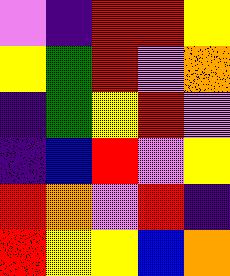[["violet", "indigo", "red", "red", "yellow"], ["yellow", "green", "red", "violet", "orange"], ["indigo", "green", "yellow", "red", "violet"], ["indigo", "blue", "red", "violet", "yellow"], ["red", "orange", "violet", "red", "indigo"], ["red", "yellow", "yellow", "blue", "orange"]]